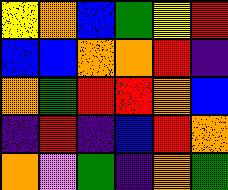[["yellow", "orange", "blue", "green", "yellow", "red"], ["blue", "blue", "orange", "orange", "red", "indigo"], ["orange", "green", "red", "red", "orange", "blue"], ["indigo", "red", "indigo", "blue", "red", "orange"], ["orange", "violet", "green", "indigo", "orange", "green"]]